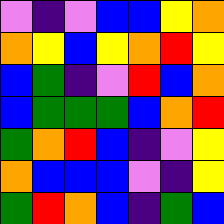[["violet", "indigo", "violet", "blue", "blue", "yellow", "orange"], ["orange", "yellow", "blue", "yellow", "orange", "red", "yellow"], ["blue", "green", "indigo", "violet", "red", "blue", "orange"], ["blue", "green", "green", "green", "blue", "orange", "red"], ["green", "orange", "red", "blue", "indigo", "violet", "yellow"], ["orange", "blue", "blue", "blue", "violet", "indigo", "yellow"], ["green", "red", "orange", "blue", "indigo", "green", "blue"]]